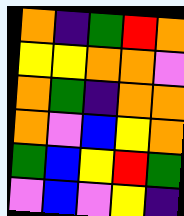[["orange", "indigo", "green", "red", "orange"], ["yellow", "yellow", "orange", "orange", "violet"], ["orange", "green", "indigo", "orange", "orange"], ["orange", "violet", "blue", "yellow", "orange"], ["green", "blue", "yellow", "red", "green"], ["violet", "blue", "violet", "yellow", "indigo"]]